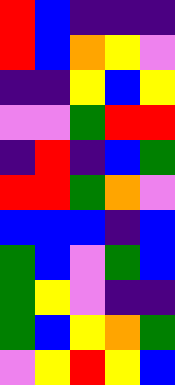[["red", "blue", "indigo", "indigo", "indigo"], ["red", "blue", "orange", "yellow", "violet"], ["indigo", "indigo", "yellow", "blue", "yellow"], ["violet", "violet", "green", "red", "red"], ["indigo", "red", "indigo", "blue", "green"], ["red", "red", "green", "orange", "violet"], ["blue", "blue", "blue", "indigo", "blue"], ["green", "blue", "violet", "green", "blue"], ["green", "yellow", "violet", "indigo", "indigo"], ["green", "blue", "yellow", "orange", "green"], ["violet", "yellow", "red", "yellow", "blue"]]